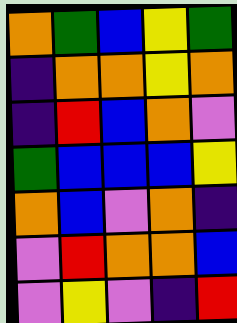[["orange", "green", "blue", "yellow", "green"], ["indigo", "orange", "orange", "yellow", "orange"], ["indigo", "red", "blue", "orange", "violet"], ["green", "blue", "blue", "blue", "yellow"], ["orange", "blue", "violet", "orange", "indigo"], ["violet", "red", "orange", "orange", "blue"], ["violet", "yellow", "violet", "indigo", "red"]]